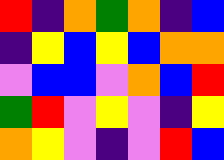[["red", "indigo", "orange", "green", "orange", "indigo", "blue"], ["indigo", "yellow", "blue", "yellow", "blue", "orange", "orange"], ["violet", "blue", "blue", "violet", "orange", "blue", "red"], ["green", "red", "violet", "yellow", "violet", "indigo", "yellow"], ["orange", "yellow", "violet", "indigo", "violet", "red", "blue"]]